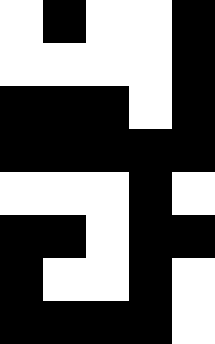[["white", "black", "white", "white", "black"], ["white", "white", "white", "white", "black"], ["black", "black", "black", "white", "black"], ["black", "black", "black", "black", "black"], ["white", "white", "white", "black", "white"], ["black", "black", "white", "black", "black"], ["black", "white", "white", "black", "white"], ["black", "black", "black", "black", "white"]]